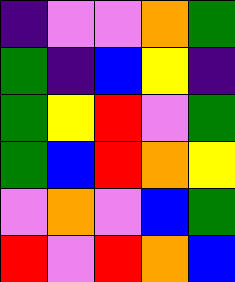[["indigo", "violet", "violet", "orange", "green"], ["green", "indigo", "blue", "yellow", "indigo"], ["green", "yellow", "red", "violet", "green"], ["green", "blue", "red", "orange", "yellow"], ["violet", "orange", "violet", "blue", "green"], ["red", "violet", "red", "orange", "blue"]]